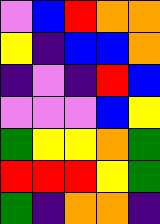[["violet", "blue", "red", "orange", "orange"], ["yellow", "indigo", "blue", "blue", "orange"], ["indigo", "violet", "indigo", "red", "blue"], ["violet", "violet", "violet", "blue", "yellow"], ["green", "yellow", "yellow", "orange", "green"], ["red", "red", "red", "yellow", "green"], ["green", "indigo", "orange", "orange", "indigo"]]